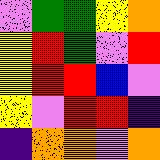[["violet", "green", "green", "yellow", "orange"], ["yellow", "red", "green", "violet", "red"], ["yellow", "red", "red", "blue", "violet"], ["yellow", "violet", "red", "red", "indigo"], ["indigo", "orange", "orange", "violet", "orange"]]